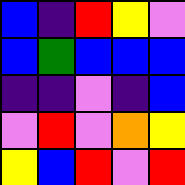[["blue", "indigo", "red", "yellow", "violet"], ["blue", "green", "blue", "blue", "blue"], ["indigo", "indigo", "violet", "indigo", "blue"], ["violet", "red", "violet", "orange", "yellow"], ["yellow", "blue", "red", "violet", "red"]]